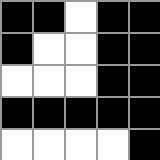[["black", "black", "white", "black", "black"], ["black", "white", "white", "black", "black"], ["white", "white", "white", "black", "black"], ["black", "black", "black", "black", "black"], ["white", "white", "white", "white", "black"]]